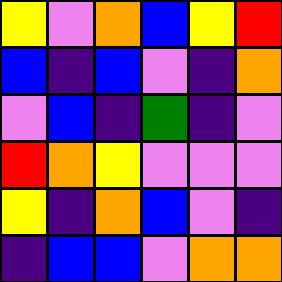[["yellow", "violet", "orange", "blue", "yellow", "red"], ["blue", "indigo", "blue", "violet", "indigo", "orange"], ["violet", "blue", "indigo", "green", "indigo", "violet"], ["red", "orange", "yellow", "violet", "violet", "violet"], ["yellow", "indigo", "orange", "blue", "violet", "indigo"], ["indigo", "blue", "blue", "violet", "orange", "orange"]]